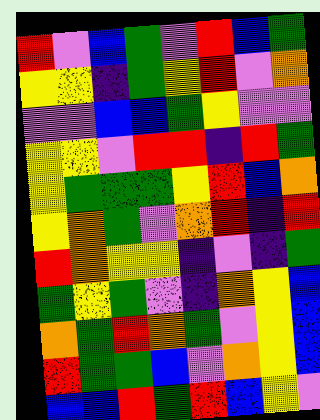[["red", "violet", "blue", "green", "violet", "red", "blue", "green"], ["yellow", "yellow", "indigo", "green", "yellow", "red", "violet", "orange"], ["violet", "violet", "blue", "blue", "green", "yellow", "violet", "violet"], ["yellow", "yellow", "violet", "red", "red", "indigo", "red", "green"], ["yellow", "green", "green", "green", "yellow", "red", "blue", "orange"], ["yellow", "orange", "green", "violet", "orange", "red", "indigo", "red"], ["red", "orange", "yellow", "yellow", "indigo", "violet", "indigo", "green"], ["green", "yellow", "green", "violet", "indigo", "orange", "yellow", "blue"], ["orange", "green", "red", "orange", "green", "violet", "yellow", "blue"], ["red", "green", "green", "blue", "violet", "orange", "yellow", "blue"], ["blue", "blue", "red", "green", "red", "blue", "yellow", "violet"]]